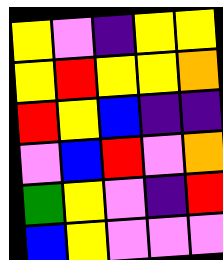[["yellow", "violet", "indigo", "yellow", "yellow"], ["yellow", "red", "yellow", "yellow", "orange"], ["red", "yellow", "blue", "indigo", "indigo"], ["violet", "blue", "red", "violet", "orange"], ["green", "yellow", "violet", "indigo", "red"], ["blue", "yellow", "violet", "violet", "violet"]]